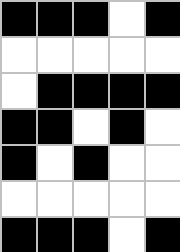[["black", "black", "black", "white", "black"], ["white", "white", "white", "white", "white"], ["white", "black", "black", "black", "black"], ["black", "black", "white", "black", "white"], ["black", "white", "black", "white", "white"], ["white", "white", "white", "white", "white"], ["black", "black", "black", "white", "black"]]